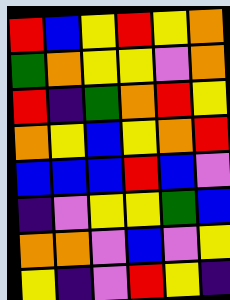[["red", "blue", "yellow", "red", "yellow", "orange"], ["green", "orange", "yellow", "yellow", "violet", "orange"], ["red", "indigo", "green", "orange", "red", "yellow"], ["orange", "yellow", "blue", "yellow", "orange", "red"], ["blue", "blue", "blue", "red", "blue", "violet"], ["indigo", "violet", "yellow", "yellow", "green", "blue"], ["orange", "orange", "violet", "blue", "violet", "yellow"], ["yellow", "indigo", "violet", "red", "yellow", "indigo"]]